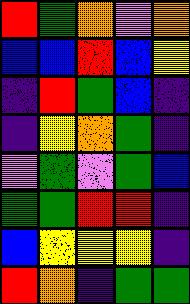[["red", "green", "orange", "violet", "orange"], ["blue", "blue", "red", "blue", "yellow"], ["indigo", "red", "green", "blue", "indigo"], ["indigo", "yellow", "orange", "green", "indigo"], ["violet", "green", "violet", "green", "blue"], ["green", "green", "red", "red", "indigo"], ["blue", "yellow", "yellow", "yellow", "indigo"], ["red", "orange", "indigo", "green", "green"]]